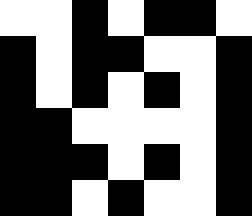[["white", "white", "black", "white", "black", "black", "white"], ["black", "white", "black", "black", "white", "white", "black"], ["black", "white", "black", "white", "black", "white", "black"], ["black", "black", "white", "white", "white", "white", "black"], ["black", "black", "black", "white", "black", "white", "black"], ["black", "black", "white", "black", "white", "white", "black"]]